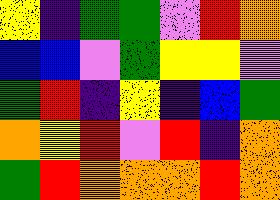[["yellow", "indigo", "green", "green", "violet", "red", "orange"], ["blue", "blue", "violet", "green", "yellow", "yellow", "violet"], ["green", "red", "indigo", "yellow", "indigo", "blue", "green"], ["orange", "yellow", "red", "violet", "red", "indigo", "orange"], ["green", "red", "orange", "orange", "orange", "red", "orange"]]